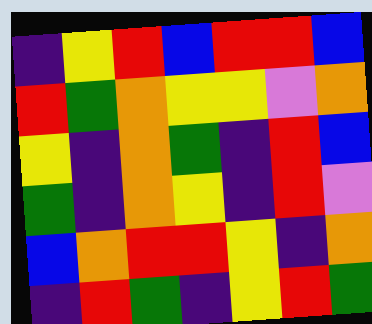[["indigo", "yellow", "red", "blue", "red", "red", "blue"], ["red", "green", "orange", "yellow", "yellow", "violet", "orange"], ["yellow", "indigo", "orange", "green", "indigo", "red", "blue"], ["green", "indigo", "orange", "yellow", "indigo", "red", "violet"], ["blue", "orange", "red", "red", "yellow", "indigo", "orange"], ["indigo", "red", "green", "indigo", "yellow", "red", "green"]]